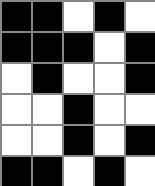[["black", "black", "white", "black", "white"], ["black", "black", "black", "white", "black"], ["white", "black", "white", "white", "black"], ["white", "white", "black", "white", "white"], ["white", "white", "black", "white", "black"], ["black", "black", "white", "black", "white"]]